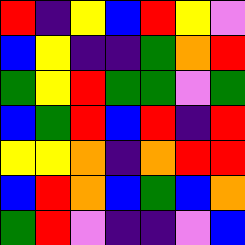[["red", "indigo", "yellow", "blue", "red", "yellow", "violet"], ["blue", "yellow", "indigo", "indigo", "green", "orange", "red"], ["green", "yellow", "red", "green", "green", "violet", "green"], ["blue", "green", "red", "blue", "red", "indigo", "red"], ["yellow", "yellow", "orange", "indigo", "orange", "red", "red"], ["blue", "red", "orange", "blue", "green", "blue", "orange"], ["green", "red", "violet", "indigo", "indigo", "violet", "blue"]]